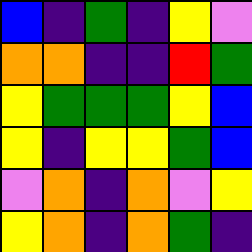[["blue", "indigo", "green", "indigo", "yellow", "violet"], ["orange", "orange", "indigo", "indigo", "red", "green"], ["yellow", "green", "green", "green", "yellow", "blue"], ["yellow", "indigo", "yellow", "yellow", "green", "blue"], ["violet", "orange", "indigo", "orange", "violet", "yellow"], ["yellow", "orange", "indigo", "orange", "green", "indigo"]]